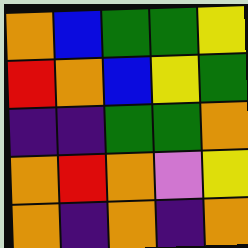[["orange", "blue", "green", "green", "yellow"], ["red", "orange", "blue", "yellow", "green"], ["indigo", "indigo", "green", "green", "orange"], ["orange", "red", "orange", "violet", "yellow"], ["orange", "indigo", "orange", "indigo", "orange"]]